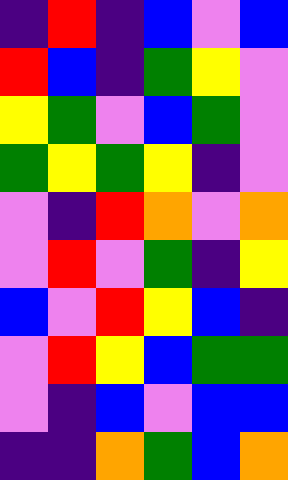[["indigo", "red", "indigo", "blue", "violet", "blue"], ["red", "blue", "indigo", "green", "yellow", "violet"], ["yellow", "green", "violet", "blue", "green", "violet"], ["green", "yellow", "green", "yellow", "indigo", "violet"], ["violet", "indigo", "red", "orange", "violet", "orange"], ["violet", "red", "violet", "green", "indigo", "yellow"], ["blue", "violet", "red", "yellow", "blue", "indigo"], ["violet", "red", "yellow", "blue", "green", "green"], ["violet", "indigo", "blue", "violet", "blue", "blue"], ["indigo", "indigo", "orange", "green", "blue", "orange"]]